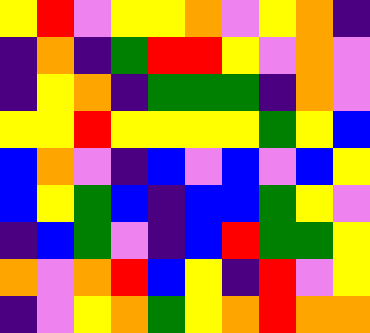[["yellow", "red", "violet", "yellow", "yellow", "orange", "violet", "yellow", "orange", "indigo"], ["indigo", "orange", "indigo", "green", "red", "red", "yellow", "violet", "orange", "violet"], ["indigo", "yellow", "orange", "indigo", "green", "green", "green", "indigo", "orange", "violet"], ["yellow", "yellow", "red", "yellow", "yellow", "yellow", "yellow", "green", "yellow", "blue"], ["blue", "orange", "violet", "indigo", "blue", "violet", "blue", "violet", "blue", "yellow"], ["blue", "yellow", "green", "blue", "indigo", "blue", "blue", "green", "yellow", "violet"], ["indigo", "blue", "green", "violet", "indigo", "blue", "red", "green", "green", "yellow"], ["orange", "violet", "orange", "red", "blue", "yellow", "indigo", "red", "violet", "yellow"], ["indigo", "violet", "yellow", "orange", "green", "yellow", "orange", "red", "orange", "orange"]]